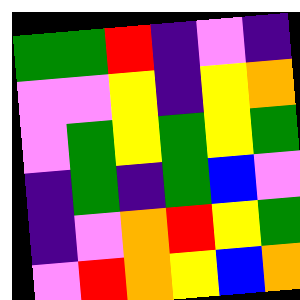[["green", "green", "red", "indigo", "violet", "indigo"], ["violet", "violet", "yellow", "indigo", "yellow", "orange"], ["violet", "green", "yellow", "green", "yellow", "green"], ["indigo", "green", "indigo", "green", "blue", "violet"], ["indigo", "violet", "orange", "red", "yellow", "green"], ["violet", "red", "orange", "yellow", "blue", "orange"]]